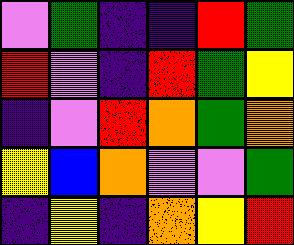[["violet", "green", "indigo", "indigo", "red", "green"], ["red", "violet", "indigo", "red", "green", "yellow"], ["indigo", "violet", "red", "orange", "green", "orange"], ["yellow", "blue", "orange", "violet", "violet", "green"], ["indigo", "yellow", "indigo", "orange", "yellow", "red"]]